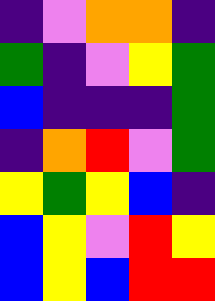[["indigo", "violet", "orange", "orange", "indigo"], ["green", "indigo", "violet", "yellow", "green"], ["blue", "indigo", "indigo", "indigo", "green"], ["indigo", "orange", "red", "violet", "green"], ["yellow", "green", "yellow", "blue", "indigo"], ["blue", "yellow", "violet", "red", "yellow"], ["blue", "yellow", "blue", "red", "red"]]